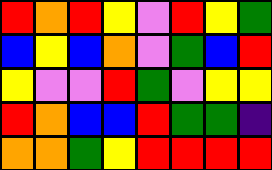[["red", "orange", "red", "yellow", "violet", "red", "yellow", "green"], ["blue", "yellow", "blue", "orange", "violet", "green", "blue", "red"], ["yellow", "violet", "violet", "red", "green", "violet", "yellow", "yellow"], ["red", "orange", "blue", "blue", "red", "green", "green", "indigo"], ["orange", "orange", "green", "yellow", "red", "red", "red", "red"]]